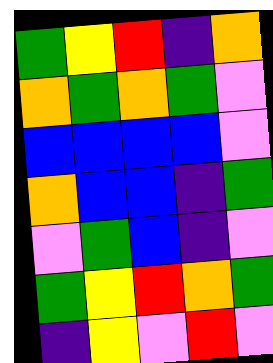[["green", "yellow", "red", "indigo", "orange"], ["orange", "green", "orange", "green", "violet"], ["blue", "blue", "blue", "blue", "violet"], ["orange", "blue", "blue", "indigo", "green"], ["violet", "green", "blue", "indigo", "violet"], ["green", "yellow", "red", "orange", "green"], ["indigo", "yellow", "violet", "red", "violet"]]